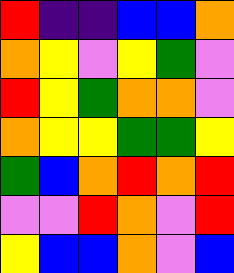[["red", "indigo", "indigo", "blue", "blue", "orange"], ["orange", "yellow", "violet", "yellow", "green", "violet"], ["red", "yellow", "green", "orange", "orange", "violet"], ["orange", "yellow", "yellow", "green", "green", "yellow"], ["green", "blue", "orange", "red", "orange", "red"], ["violet", "violet", "red", "orange", "violet", "red"], ["yellow", "blue", "blue", "orange", "violet", "blue"]]